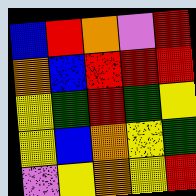[["blue", "red", "orange", "violet", "red"], ["orange", "blue", "red", "red", "red"], ["yellow", "green", "red", "green", "yellow"], ["yellow", "blue", "orange", "yellow", "green"], ["violet", "yellow", "orange", "yellow", "red"]]